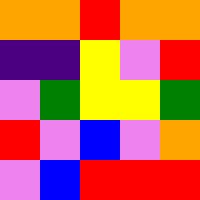[["orange", "orange", "red", "orange", "orange"], ["indigo", "indigo", "yellow", "violet", "red"], ["violet", "green", "yellow", "yellow", "green"], ["red", "violet", "blue", "violet", "orange"], ["violet", "blue", "red", "red", "red"]]